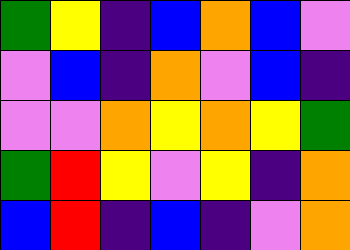[["green", "yellow", "indigo", "blue", "orange", "blue", "violet"], ["violet", "blue", "indigo", "orange", "violet", "blue", "indigo"], ["violet", "violet", "orange", "yellow", "orange", "yellow", "green"], ["green", "red", "yellow", "violet", "yellow", "indigo", "orange"], ["blue", "red", "indigo", "blue", "indigo", "violet", "orange"]]